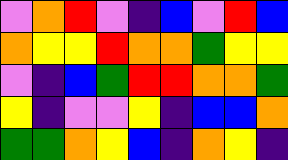[["violet", "orange", "red", "violet", "indigo", "blue", "violet", "red", "blue"], ["orange", "yellow", "yellow", "red", "orange", "orange", "green", "yellow", "yellow"], ["violet", "indigo", "blue", "green", "red", "red", "orange", "orange", "green"], ["yellow", "indigo", "violet", "violet", "yellow", "indigo", "blue", "blue", "orange"], ["green", "green", "orange", "yellow", "blue", "indigo", "orange", "yellow", "indigo"]]